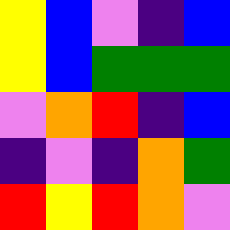[["yellow", "blue", "violet", "indigo", "blue"], ["yellow", "blue", "green", "green", "green"], ["violet", "orange", "red", "indigo", "blue"], ["indigo", "violet", "indigo", "orange", "green"], ["red", "yellow", "red", "orange", "violet"]]